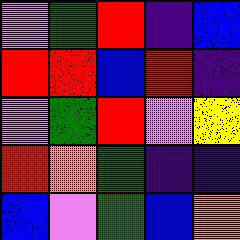[["violet", "green", "red", "indigo", "blue"], ["red", "red", "blue", "red", "indigo"], ["violet", "green", "red", "violet", "yellow"], ["red", "orange", "green", "indigo", "indigo"], ["blue", "violet", "green", "blue", "orange"]]